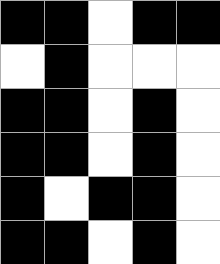[["black", "black", "white", "black", "black"], ["white", "black", "white", "white", "white"], ["black", "black", "white", "black", "white"], ["black", "black", "white", "black", "white"], ["black", "white", "black", "black", "white"], ["black", "black", "white", "black", "white"]]